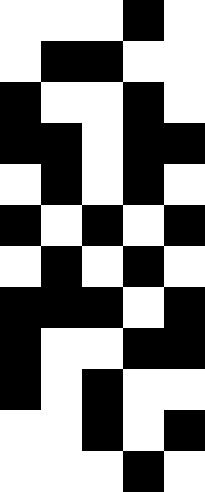[["white", "white", "white", "black", "white"], ["white", "black", "black", "white", "white"], ["black", "white", "white", "black", "white"], ["black", "black", "white", "black", "black"], ["white", "black", "white", "black", "white"], ["black", "white", "black", "white", "black"], ["white", "black", "white", "black", "white"], ["black", "black", "black", "white", "black"], ["black", "white", "white", "black", "black"], ["black", "white", "black", "white", "white"], ["white", "white", "black", "white", "black"], ["white", "white", "white", "black", "white"]]